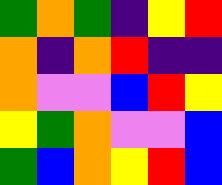[["green", "orange", "green", "indigo", "yellow", "red"], ["orange", "indigo", "orange", "red", "indigo", "indigo"], ["orange", "violet", "violet", "blue", "red", "yellow"], ["yellow", "green", "orange", "violet", "violet", "blue"], ["green", "blue", "orange", "yellow", "red", "blue"]]